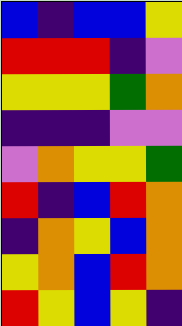[["blue", "indigo", "blue", "blue", "yellow"], ["red", "red", "red", "indigo", "violet"], ["yellow", "yellow", "yellow", "green", "orange"], ["indigo", "indigo", "indigo", "violet", "violet"], ["violet", "orange", "yellow", "yellow", "green"], ["red", "indigo", "blue", "red", "orange"], ["indigo", "orange", "yellow", "blue", "orange"], ["yellow", "orange", "blue", "red", "orange"], ["red", "yellow", "blue", "yellow", "indigo"]]